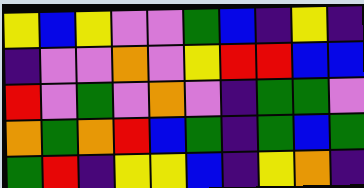[["yellow", "blue", "yellow", "violet", "violet", "green", "blue", "indigo", "yellow", "indigo"], ["indigo", "violet", "violet", "orange", "violet", "yellow", "red", "red", "blue", "blue"], ["red", "violet", "green", "violet", "orange", "violet", "indigo", "green", "green", "violet"], ["orange", "green", "orange", "red", "blue", "green", "indigo", "green", "blue", "green"], ["green", "red", "indigo", "yellow", "yellow", "blue", "indigo", "yellow", "orange", "indigo"]]